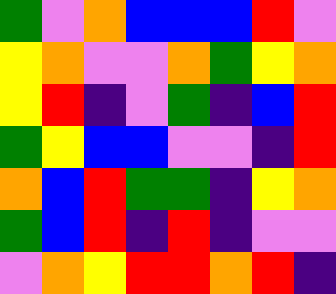[["green", "violet", "orange", "blue", "blue", "blue", "red", "violet"], ["yellow", "orange", "violet", "violet", "orange", "green", "yellow", "orange"], ["yellow", "red", "indigo", "violet", "green", "indigo", "blue", "red"], ["green", "yellow", "blue", "blue", "violet", "violet", "indigo", "red"], ["orange", "blue", "red", "green", "green", "indigo", "yellow", "orange"], ["green", "blue", "red", "indigo", "red", "indigo", "violet", "violet"], ["violet", "orange", "yellow", "red", "red", "orange", "red", "indigo"]]